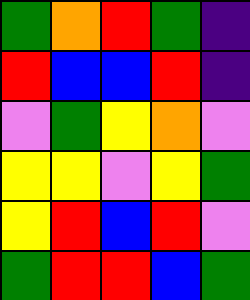[["green", "orange", "red", "green", "indigo"], ["red", "blue", "blue", "red", "indigo"], ["violet", "green", "yellow", "orange", "violet"], ["yellow", "yellow", "violet", "yellow", "green"], ["yellow", "red", "blue", "red", "violet"], ["green", "red", "red", "blue", "green"]]